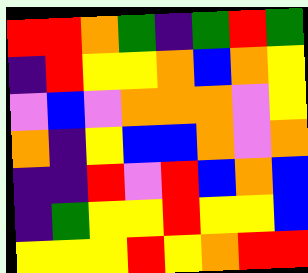[["red", "red", "orange", "green", "indigo", "green", "red", "green"], ["indigo", "red", "yellow", "yellow", "orange", "blue", "orange", "yellow"], ["violet", "blue", "violet", "orange", "orange", "orange", "violet", "yellow"], ["orange", "indigo", "yellow", "blue", "blue", "orange", "violet", "orange"], ["indigo", "indigo", "red", "violet", "red", "blue", "orange", "blue"], ["indigo", "green", "yellow", "yellow", "red", "yellow", "yellow", "blue"], ["yellow", "yellow", "yellow", "red", "yellow", "orange", "red", "red"]]